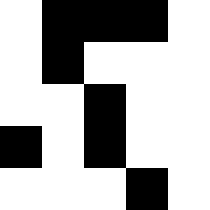[["white", "black", "black", "black", "white"], ["white", "black", "white", "white", "white"], ["white", "white", "black", "white", "white"], ["black", "white", "black", "white", "white"], ["white", "white", "white", "black", "white"]]